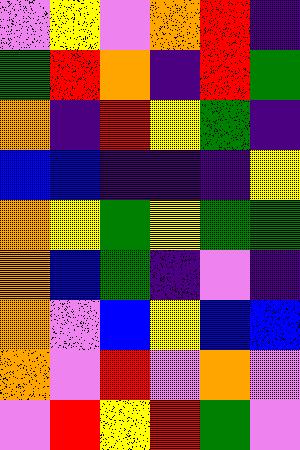[["violet", "yellow", "violet", "orange", "red", "indigo"], ["green", "red", "orange", "indigo", "red", "green"], ["orange", "indigo", "red", "yellow", "green", "indigo"], ["blue", "blue", "indigo", "indigo", "indigo", "yellow"], ["orange", "yellow", "green", "yellow", "green", "green"], ["orange", "blue", "green", "indigo", "violet", "indigo"], ["orange", "violet", "blue", "yellow", "blue", "blue"], ["orange", "violet", "red", "violet", "orange", "violet"], ["violet", "red", "yellow", "red", "green", "violet"]]